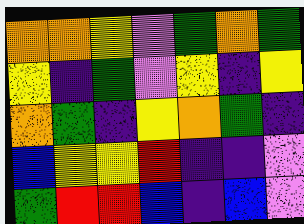[["orange", "orange", "yellow", "violet", "green", "orange", "green"], ["yellow", "indigo", "green", "violet", "yellow", "indigo", "yellow"], ["orange", "green", "indigo", "yellow", "orange", "green", "indigo"], ["blue", "yellow", "yellow", "red", "indigo", "indigo", "violet"], ["green", "red", "red", "blue", "indigo", "blue", "violet"]]